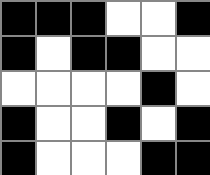[["black", "black", "black", "white", "white", "black"], ["black", "white", "black", "black", "white", "white"], ["white", "white", "white", "white", "black", "white"], ["black", "white", "white", "black", "white", "black"], ["black", "white", "white", "white", "black", "black"]]